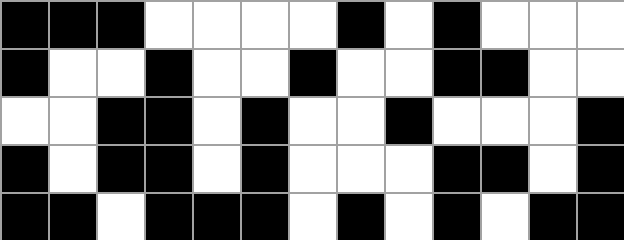[["black", "black", "black", "white", "white", "white", "white", "black", "white", "black", "white", "white", "white"], ["black", "white", "white", "black", "white", "white", "black", "white", "white", "black", "black", "white", "white"], ["white", "white", "black", "black", "white", "black", "white", "white", "black", "white", "white", "white", "black"], ["black", "white", "black", "black", "white", "black", "white", "white", "white", "black", "black", "white", "black"], ["black", "black", "white", "black", "black", "black", "white", "black", "white", "black", "white", "black", "black"]]